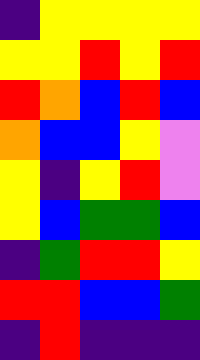[["indigo", "yellow", "yellow", "yellow", "yellow"], ["yellow", "yellow", "red", "yellow", "red"], ["red", "orange", "blue", "red", "blue"], ["orange", "blue", "blue", "yellow", "violet"], ["yellow", "indigo", "yellow", "red", "violet"], ["yellow", "blue", "green", "green", "blue"], ["indigo", "green", "red", "red", "yellow"], ["red", "red", "blue", "blue", "green"], ["indigo", "red", "indigo", "indigo", "indigo"]]